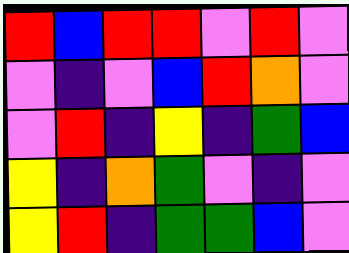[["red", "blue", "red", "red", "violet", "red", "violet"], ["violet", "indigo", "violet", "blue", "red", "orange", "violet"], ["violet", "red", "indigo", "yellow", "indigo", "green", "blue"], ["yellow", "indigo", "orange", "green", "violet", "indigo", "violet"], ["yellow", "red", "indigo", "green", "green", "blue", "violet"]]